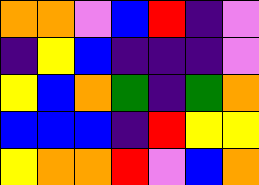[["orange", "orange", "violet", "blue", "red", "indigo", "violet"], ["indigo", "yellow", "blue", "indigo", "indigo", "indigo", "violet"], ["yellow", "blue", "orange", "green", "indigo", "green", "orange"], ["blue", "blue", "blue", "indigo", "red", "yellow", "yellow"], ["yellow", "orange", "orange", "red", "violet", "blue", "orange"]]